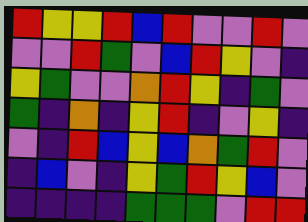[["red", "yellow", "yellow", "red", "blue", "red", "violet", "violet", "red", "violet"], ["violet", "violet", "red", "green", "violet", "blue", "red", "yellow", "violet", "indigo"], ["yellow", "green", "violet", "violet", "orange", "red", "yellow", "indigo", "green", "violet"], ["green", "indigo", "orange", "indigo", "yellow", "red", "indigo", "violet", "yellow", "indigo"], ["violet", "indigo", "red", "blue", "yellow", "blue", "orange", "green", "red", "violet"], ["indigo", "blue", "violet", "indigo", "yellow", "green", "red", "yellow", "blue", "violet"], ["indigo", "indigo", "indigo", "indigo", "green", "green", "green", "violet", "red", "red"]]